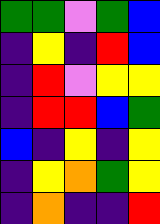[["green", "green", "violet", "green", "blue"], ["indigo", "yellow", "indigo", "red", "blue"], ["indigo", "red", "violet", "yellow", "yellow"], ["indigo", "red", "red", "blue", "green"], ["blue", "indigo", "yellow", "indigo", "yellow"], ["indigo", "yellow", "orange", "green", "yellow"], ["indigo", "orange", "indigo", "indigo", "red"]]